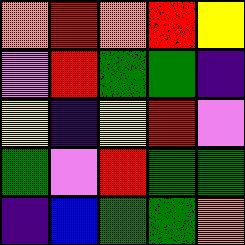[["orange", "red", "orange", "red", "yellow"], ["violet", "red", "green", "green", "indigo"], ["yellow", "indigo", "yellow", "red", "violet"], ["green", "violet", "red", "green", "green"], ["indigo", "blue", "green", "green", "orange"]]